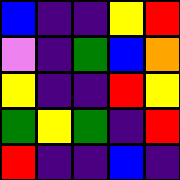[["blue", "indigo", "indigo", "yellow", "red"], ["violet", "indigo", "green", "blue", "orange"], ["yellow", "indigo", "indigo", "red", "yellow"], ["green", "yellow", "green", "indigo", "red"], ["red", "indigo", "indigo", "blue", "indigo"]]